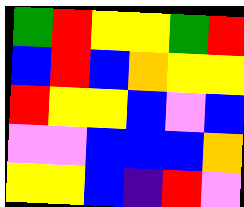[["green", "red", "yellow", "yellow", "green", "red"], ["blue", "red", "blue", "orange", "yellow", "yellow"], ["red", "yellow", "yellow", "blue", "violet", "blue"], ["violet", "violet", "blue", "blue", "blue", "orange"], ["yellow", "yellow", "blue", "indigo", "red", "violet"]]